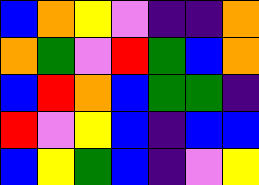[["blue", "orange", "yellow", "violet", "indigo", "indigo", "orange"], ["orange", "green", "violet", "red", "green", "blue", "orange"], ["blue", "red", "orange", "blue", "green", "green", "indigo"], ["red", "violet", "yellow", "blue", "indigo", "blue", "blue"], ["blue", "yellow", "green", "blue", "indigo", "violet", "yellow"]]